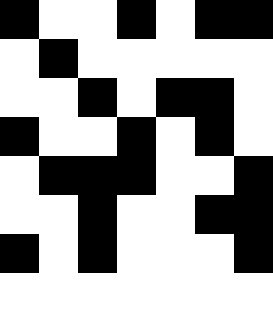[["black", "white", "white", "black", "white", "black", "black"], ["white", "black", "white", "white", "white", "white", "white"], ["white", "white", "black", "white", "black", "black", "white"], ["black", "white", "white", "black", "white", "black", "white"], ["white", "black", "black", "black", "white", "white", "black"], ["white", "white", "black", "white", "white", "black", "black"], ["black", "white", "black", "white", "white", "white", "black"], ["white", "white", "white", "white", "white", "white", "white"]]